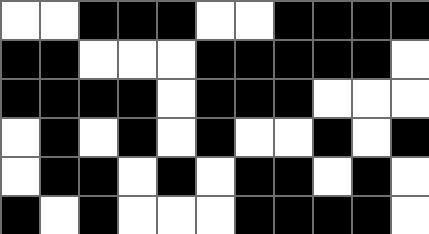[["white", "white", "black", "black", "black", "white", "white", "black", "black", "black", "black"], ["black", "black", "white", "white", "white", "black", "black", "black", "black", "black", "white"], ["black", "black", "black", "black", "white", "black", "black", "black", "white", "white", "white"], ["white", "black", "white", "black", "white", "black", "white", "white", "black", "white", "black"], ["white", "black", "black", "white", "black", "white", "black", "black", "white", "black", "white"], ["black", "white", "black", "white", "white", "white", "black", "black", "black", "black", "white"]]